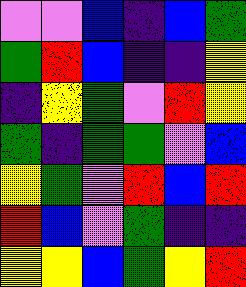[["violet", "violet", "blue", "indigo", "blue", "green"], ["green", "red", "blue", "indigo", "indigo", "yellow"], ["indigo", "yellow", "green", "violet", "red", "yellow"], ["green", "indigo", "green", "green", "violet", "blue"], ["yellow", "green", "violet", "red", "blue", "red"], ["red", "blue", "violet", "green", "indigo", "indigo"], ["yellow", "yellow", "blue", "green", "yellow", "red"]]